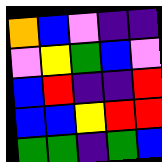[["orange", "blue", "violet", "indigo", "indigo"], ["violet", "yellow", "green", "blue", "violet"], ["blue", "red", "indigo", "indigo", "red"], ["blue", "blue", "yellow", "red", "red"], ["green", "green", "indigo", "green", "blue"]]